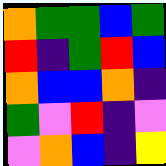[["orange", "green", "green", "blue", "green"], ["red", "indigo", "green", "red", "blue"], ["orange", "blue", "blue", "orange", "indigo"], ["green", "violet", "red", "indigo", "violet"], ["violet", "orange", "blue", "indigo", "yellow"]]